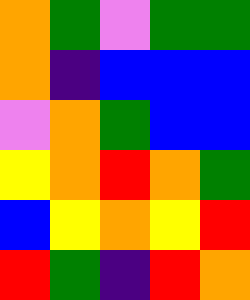[["orange", "green", "violet", "green", "green"], ["orange", "indigo", "blue", "blue", "blue"], ["violet", "orange", "green", "blue", "blue"], ["yellow", "orange", "red", "orange", "green"], ["blue", "yellow", "orange", "yellow", "red"], ["red", "green", "indigo", "red", "orange"]]